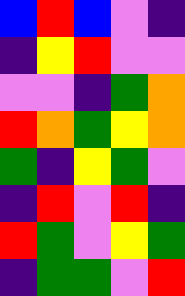[["blue", "red", "blue", "violet", "indigo"], ["indigo", "yellow", "red", "violet", "violet"], ["violet", "violet", "indigo", "green", "orange"], ["red", "orange", "green", "yellow", "orange"], ["green", "indigo", "yellow", "green", "violet"], ["indigo", "red", "violet", "red", "indigo"], ["red", "green", "violet", "yellow", "green"], ["indigo", "green", "green", "violet", "red"]]